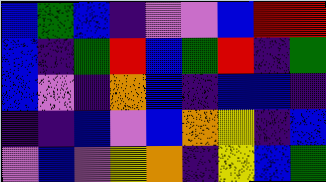[["blue", "green", "blue", "indigo", "violet", "violet", "blue", "red", "red"], ["blue", "indigo", "green", "red", "blue", "green", "red", "indigo", "green"], ["blue", "violet", "indigo", "orange", "blue", "indigo", "blue", "blue", "indigo"], ["indigo", "indigo", "blue", "violet", "blue", "orange", "yellow", "indigo", "blue"], ["violet", "blue", "violet", "yellow", "orange", "indigo", "yellow", "blue", "green"]]